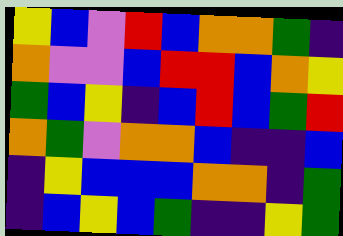[["yellow", "blue", "violet", "red", "blue", "orange", "orange", "green", "indigo"], ["orange", "violet", "violet", "blue", "red", "red", "blue", "orange", "yellow"], ["green", "blue", "yellow", "indigo", "blue", "red", "blue", "green", "red"], ["orange", "green", "violet", "orange", "orange", "blue", "indigo", "indigo", "blue"], ["indigo", "yellow", "blue", "blue", "blue", "orange", "orange", "indigo", "green"], ["indigo", "blue", "yellow", "blue", "green", "indigo", "indigo", "yellow", "green"]]